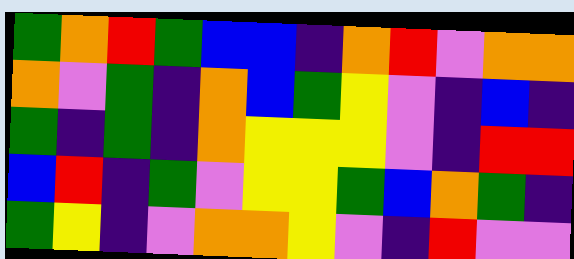[["green", "orange", "red", "green", "blue", "blue", "indigo", "orange", "red", "violet", "orange", "orange"], ["orange", "violet", "green", "indigo", "orange", "blue", "green", "yellow", "violet", "indigo", "blue", "indigo"], ["green", "indigo", "green", "indigo", "orange", "yellow", "yellow", "yellow", "violet", "indigo", "red", "red"], ["blue", "red", "indigo", "green", "violet", "yellow", "yellow", "green", "blue", "orange", "green", "indigo"], ["green", "yellow", "indigo", "violet", "orange", "orange", "yellow", "violet", "indigo", "red", "violet", "violet"]]